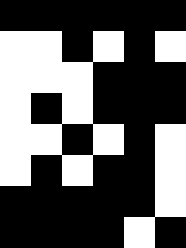[["black", "black", "black", "black", "black", "black"], ["white", "white", "black", "white", "black", "white"], ["white", "white", "white", "black", "black", "black"], ["white", "black", "white", "black", "black", "black"], ["white", "white", "black", "white", "black", "white"], ["white", "black", "white", "black", "black", "white"], ["black", "black", "black", "black", "black", "white"], ["black", "black", "black", "black", "white", "black"]]